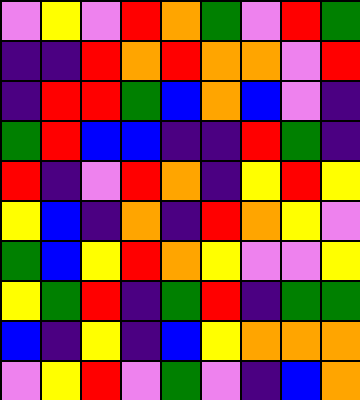[["violet", "yellow", "violet", "red", "orange", "green", "violet", "red", "green"], ["indigo", "indigo", "red", "orange", "red", "orange", "orange", "violet", "red"], ["indigo", "red", "red", "green", "blue", "orange", "blue", "violet", "indigo"], ["green", "red", "blue", "blue", "indigo", "indigo", "red", "green", "indigo"], ["red", "indigo", "violet", "red", "orange", "indigo", "yellow", "red", "yellow"], ["yellow", "blue", "indigo", "orange", "indigo", "red", "orange", "yellow", "violet"], ["green", "blue", "yellow", "red", "orange", "yellow", "violet", "violet", "yellow"], ["yellow", "green", "red", "indigo", "green", "red", "indigo", "green", "green"], ["blue", "indigo", "yellow", "indigo", "blue", "yellow", "orange", "orange", "orange"], ["violet", "yellow", "red", "violet", "green", "violet", "indigo", "blue", "orange"]]